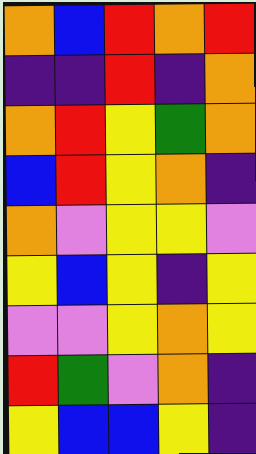[["orange", "blue", "red", "orange", "red"], ["indigo", "indigo", "red", "indigo", "orange"], ["orange", "red", "yellow", "green", "orange"], ["blue", "red", "yellow", "orange", "indigo"], ["orange", "violet", "yellow", "yellow", "violet"], ["yellow", "blue", "yellow", "indigo", "yellow"], ["violet", "violet", "yellow", "orange", "yellow"], ["red", "green", "violet", "orange", "indigo"], ["yellow", "blue", "blue", "yellow", "indigo"]]